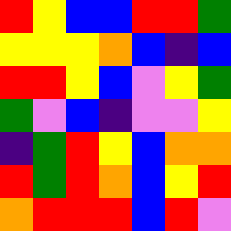[["red", "yellow", "blue", "blue", "red", "red", "green"], ["yellow", "yellow", "yellow", "orange", "blue", "indigo", "blue"], ["red", "red", "yellow", "blue", "violet", "yellow", "green"], ["green", "violet", "blue", "indigo", "violet", "violet", "yellow"], ["indigo", "green", "red", "yellow", "blue", "orange", "orange"], ["red", "green", "red", "orange", "blue", "yellow", "red"], ["orange", "red", "red", "red", "blue", "red", "violet"]]